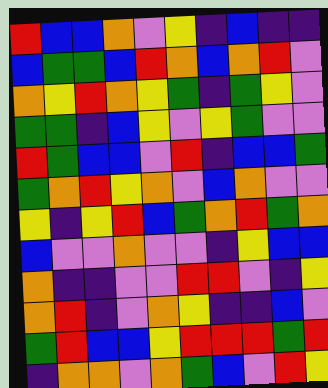[["red", "blue", "blue", "orange", "violet", "yellow", "indigo", "blue", "indigo", "indigo"], ["blue", "green", "green", "blue", "red", "orange", "blue", "orange", "red", "violet"], ["orange", "yellow", "red", "orange", "yellow", "green", "indigo", "green", "yellow", "violet"], ["green", "green", "indigo", "blue", "yellow", "violet", "yellow", "green", "violet", "violet"], ["red", "green", "blue", "blue", "violet", "red", "indigo", "blue", "blue", "green"], ["green", "orange", "red", "yellow", "orange", "violet", "blue", "orange", "violet", "violet"], ["yellow", "indigo", "yellow", "red", "blue", "green", "orange", "red", "green", "orange"], ["blue", "violet", "violet", "orange", "violet", "violet", "indigo", "yellow", "blue", "blue"], ["orange", "indigo", "indigo", "violet", "violet", "red", "red", "violet", "indigo", "yellow"], ["orange", "red", "indigo", "violet", "orange", "yellow", "indigo", "indigo", "blue", "violet"], ["green", "red", "blue", "blue", "yellow", "red", "red", "red", "green", "red"], ["indigo", "orange", "orange", "violet", "orange", "green", "blue", "violet", "red", "yellow"]]